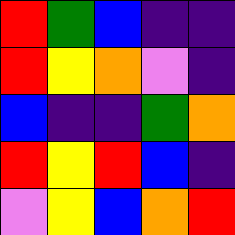[["red", "green", "blue", "indigo", "indigo"], ["red", "yellow", "orange", "violet", "indigo"], ["blue", "indigo", "indigo", "green", "orange"], ["red", "yellow", "red", "blue", "indigo"], ["violet", "yellow", "blue", "orange", "red"]]